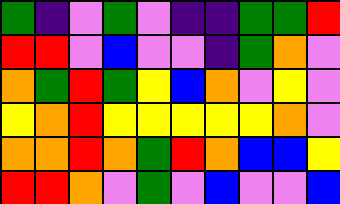[["green", "indigo", "violet", "green", "violet", "indigo", "indigo", "green", "green", "red"], ["red", "red", "violet", "blue", "violet", "violet", "indigo", "green", "orange", "violet"], ["orange", "green", "red", "green", "yellow", "blue", "orange", "violet", "yellow", "violet"], ["yellow", "orange", "red", "yellow", "yellow", "yellow", "yellow", "yellow", "orange", "violet"], ["orange", "orange", "red", "orange", "green", "red", "orange", "blue", "blue", "yellow"], ["red", "red", "orange", "violet", "green", "violet", "blue", "violet", "violet", "blue"]]